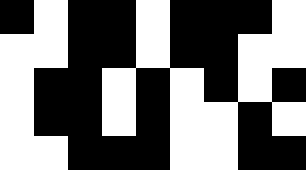[["black", "white", "black", "black", "white", "black", "black", "black", "white"], ["white", "white", "black", "black", "white", "black", "black", "white", "white"], ["white", "black", "black", "white", "black", "white", "black", "white", "black"], ["white", "black", "black", "white", "black", "white", "white", "black", "white"], ["white", "white", "black", "black", "black", "white", "white", "black", "black"]]